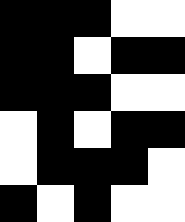[["black", "black", "black", "white", "white"], ["black", "black", "white", "black", "black"], ["black", "black", "black", "white", "white"], ["white", "black", "white", "black", "black"], ["white", "black", "black", "black", "white"], ["black", "white", "black", "white", "white"]]